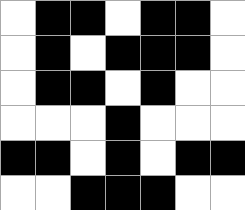[["white", "black", "black", "white", "black", "black", "white"], ["white", "black", "white", "black", "black", "black", "white"], ["white", "black", "black", "white", "black", "white", "white"], ["white", "white", "white", "black", "white", "white", "white"], ["black", "black", "white", "black", "white", "black", "black"], ["white", "white", "black", "black", "black", "white", "white"]]